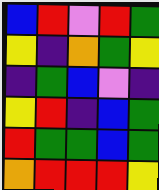[["blue", "red", "violet", "red", "green"], ["yellow", "indigo", "orange", "green", "yellow"], ["indigo", "green", "blue", "violet", "indigo"], ["yellow", "red", "indigo", "blue", "green"], ["red", "green", "green", "blue", "green"], ["orange", "red", "red", "red", "yellow"]]